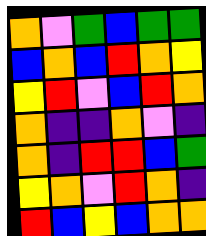[["orange", "violet", "green", "blue", "green", "green"], ["blue", "orange", "blue", "red", "orange", "yellow"], ["yellow", "red", "violet", "blue", "red", "orange"], ["orange", "indigo", "indigo", "orange", "violet", "indigo"], ["orange", "indigo", "red", "red", "blue", "green"], ["yellow", "orange", "violet", "red", "orange", "indigo"], ["red", "blue", "yellow", "blue", "orange", "orange"]]